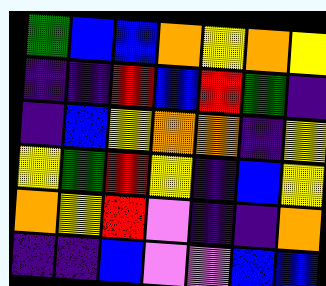[["green", "blue", "blue", "orange", "yellow", "orange", "yellow"], ["indigo", "indigo", "red", "blue", "red", "green", "indigo"], ["indigo", "blue", "yellow", "orange", "orange", "indigo", "yellow"], ["yellow", "green", "red", "yellow", "indigo", "blue", "yellow"], ["orange", "yellow", "red", "violet", "indigo", "indigo", "orange"], ["indigo", "indigo", "blue", "violet", "violet", "blue", "blue"]]